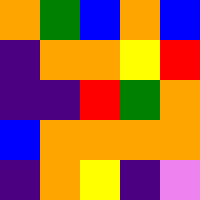[["orange", "green", "blue", "orange", "blue"], ["indigo", "orange", "orange", "yellow", "red"], ["indigo", "indigo", "red", "green", "orange"], ["blue", "orange", "orange", "orange", "orange"], ["indigo", "orange", "yellow", "indigo", "violet"]]